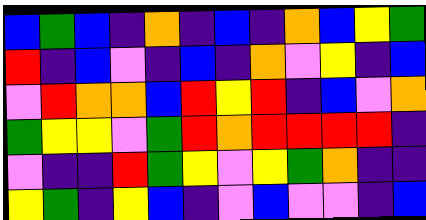[["blue", "green", "blue", "indigo", "orange", "indigo", "blue", "indigo", "orange", "blue", "yellow", "green"], ["red", "indigo", "blue", "violet", "indigo", "blue", "indigo", "orange", "violet", "yellow", "indigo", "blue"], ["violet", "red", "orange", "orange", "blue", "red", "yellow", "red", "indigo", "blue", "violet", "orange"], ["green", "yellow", "yellow", "violet", "green", "red", "orange", "red", "red", "red", "red", "indigo"], ["violet", "indigo", "indigo", "red", "green", "yellow", "violet", "yellow", "green", "orange", "indigo", "indigo"], ["yellow", "green", "indigo", "yellow", "blue", "indigo", "violet", "blue", "violet", "violet", "indigo", "blue"]]